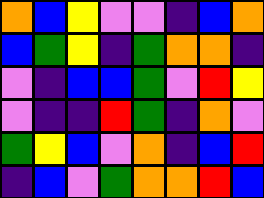[["orange", "blue", "yellow", "violet", "violet", "indigo", "blue", "orange"], ["blue", "green", "yellow", "indigo", "green", "orange", "orange", "indigo"], ["violet", "indigo", "blue", "blue", "green", "violet", "red", "yellow"], ["violet", "indigo", "indigo", "red", "green", "indigo", "orange", "violet"], ["green", "yellow", "blue", "violet", "orange", "indigo", "blue", "red"], ["indigo", "blue", "violet", "green", "orange", "orange", "red", "blue"]]